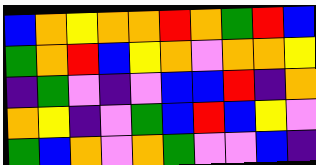[["blue", "orange", "yellow", "orange", "orange", "red", "orange", "green", "red", "blue"], ["green", "orange", "red", "blue", "yellow", "orange", "violet", "orange", "orange", "yellow"], ["indigo", "green", "violet", "indigo", "violet", "blue", "blue", "red", "indigo", "orange"], ["orange", "yellow", "indigo", "violet", "green", "blue", "red", "blue", "yellow", "violet"], ["green", "blue", "orange", "violet", "orange", "green", "violet", "violet", "blue", "indigo"]]